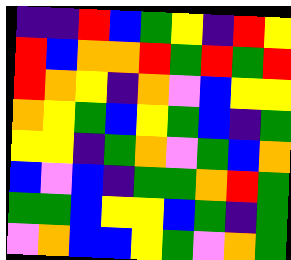[["indigo", "indigo", "red", "blue", "green", "yellow", "indigo", "red", "yellow"], ["red", "blue", "orange", "orange", "red", "green", "red", "green", "red"], ["red", "orange", "yellow", "indigo", "orange", "violet", "blue", "yellow", "yellow"], ["orange", "yellow", "green", "blue", "yellow", "green", "blue", "indigo", "green"], ["yellow", "yellow", "indigo", "green", "orange", "violet", "green", "blue", "orange"], ["blue", "violet", "blue", "indigo", "green", "green", "orange", "red", "green"], ["green", "green", "blue", "yellow", "yellow", "blue", "green", "indigo", "green"], ["violet", "orange", "blue", "blue", "yellow", "green", "violet", "orange", "green"]]